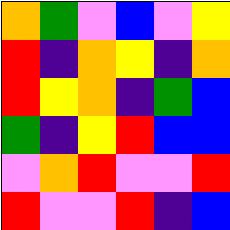[["orange", "green", "violet", "blue", "violet", "yellow"], ["red", "indigo", "orange", "yellow", "indigo", "orange"], ["red", "yellow", "orange", "indigo", "green", "blue"], ["green", "indigo", "yellow", "red", "blue", "blue"], ["violet", "orange", "red", "violet", "violet", "red"], ["red", "violet", "violet", "red", "indigo", "blue"]]